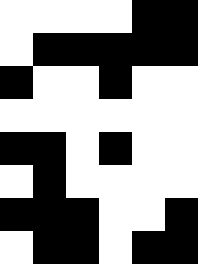[["white", "white", "white", "white", "black", "black"], ["white", "black", "black", "black", "black", "black"], ["black", "white", "white", "black", "white", "white"], ["white", "white", "white", "white", "white", "white"], ["black", "black", "white", "black", "white", "white"], ["white", "black", "white", "white", "white", "white"], ["black", "black", "black", "white", "white", "black"], ["white", "black", "black", "white", "black", "black"]]